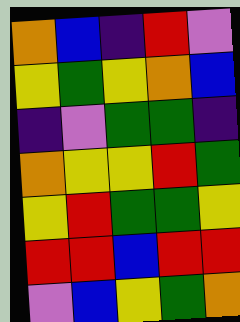[["orange", "blue", "indigo", "red", "violet"], ["yellow", "green", "yellow", "orange", "blue"], ["indigo", "violet", "green", "green", "indigo"], ["orange", "yellow", "yellow", "red", "green"], ["yellow", "red", "green", "green", "yellow"], ["red", "red", "blue", "red", "red"], ["violet", "blue", "yellow", "green", "orange"]]